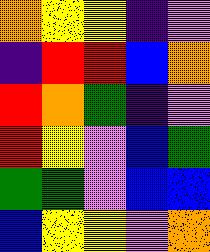[["orange", "yellow", "yellow", "indigo", "violet"], ["indigo", "red", "red", "blue", "orange"], ["red", "orange", "green", "indigo", "violet"], ["red", "yellow", "violet", "blue", "green"], ["green", "green", "violet", "blue", "blue"], ["blue", "yellow", "yellow", "violet", "orange"]]